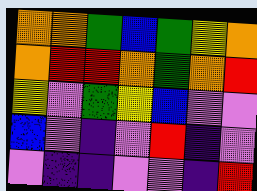[["orange", "orange", "green", "blue", "green", "yellow", "orange"], ["orange", "red", "red", "orange", "green", "orange", "red"], ["yellow", "violet", "green", "yellow", "blue", "violet", "violet"], ["blue", "violet", "indigo", "violet", "red", "indigo", "violet"], ["violet", "indigo", "indigo", "violet", "violet", "indigo", "red"]]